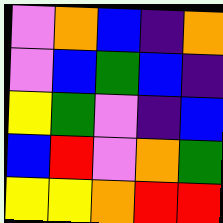[["violet", "orange", "blue", "indigo", "orange"], ["violet", "blue", "green", "blue", "indigo"], ["yellow", "green", "violet", "indigo", "blue"], ["blue", "red", "violet", "orange", "green"], ["yellow", "yellow", "orange", "red", "red"]]